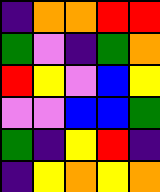[["indigo", "orange", "orange", "red", "red"], ["green", "violet", "indigo", "green", "orange"], ["red", "yellow", "violet", "blue", "yellow"], ["violet", "violet", "blue", "blue", "green"], ["green", "indigo", "yellow", "red", "indigo"], ["indigo", "yellow", "orange", "yellow", "orange"]]